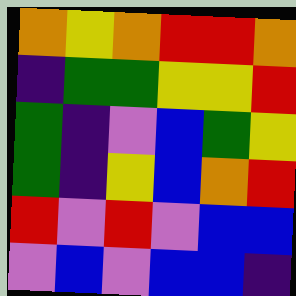[["orange", "yellow", "orange", "red", "red", "orange"], ["indigo", "green", "green", "yellow", "yellow", "red"], ["green", "indigo", "violet", "blue", "green", "yellow"], ["green", "indigo", "yellow", "blue", "orange", "red"], ["red", "violet", "red", "violet", "blue", "blue"], ["violet", "blue", "violet", "blue", "blue", "indigo"]]